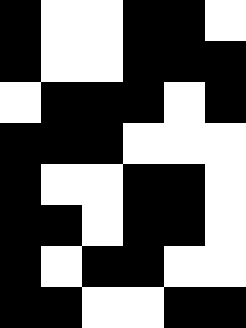[["black", "white", "white", "black", "black", "white"], ["black", "white", "white", "black", "black", "black"], ["white", "black", "black", "black", "white", "black"], ["black", "black", "black", "white", "white", "white"], ["black", "white", "white", "black", "black", "white"], ["black", "black", "white", "black", "black", "white"], ["black", "white", "black", "black", "white", "white"], ["black", "black", "white", "white", "black", "black"]]